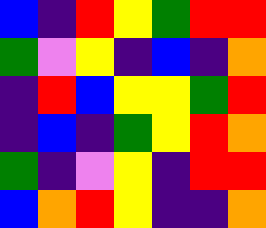[["blue", "indigo", "red", "yellow", "green", "red", "red"], ["green", "violet", "yellow", "indigo", "blue", "indigo", "orange"], ["indigo", "red", "blue", "yellow", "yellow", "green", "red"], ["indigo", "blue", "indigo", "green", "yellow", "red", "orange"], ["green", "indigo", "violet", "yellow", "indigo", "red", "red"], ["blue", "orange", "red", "yellow", "indigo", "indigo", "orange"]]